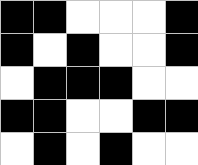[["black", "black", "white", "white", "white", "black"], ["black", "white", "black", "white", "white", "black"], ["white", "black", "black", "black", "white", "white"], ["black", "black", "white", "white", "black", "black"], ["white", "black", "white", "black", "white", "white"]]